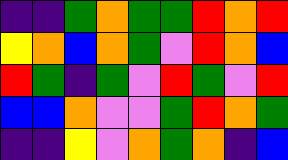[["indigo", "indigo", "green", "orange", "green", "green", "red", "orange", "red"], ["yellow", "orange", "blue", "orange", "green", "violet", "red", "orange", "blue"], ["red", "green", "indigo", "green", "violet", "red", "green", "violet", "red"], ["blue", "blue", "orange", "violet", "violet", "green", "red", "orange", "green"], ["indigo", "indigo", "yellow", "violet", "orange", "green", "orange", "indigo", "blue"]]